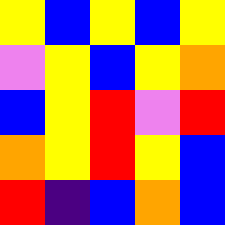[["yellow", "blue", "yellow", "blue", "yellow"], ["violet", "yellow", "blue", "yellow", "orange"], ["blue", "yellow", "red", "violet", "red"], ["orange", "yellow", "red", "yellow", "blue"], ["red", "indigo", "blue", "orange", "blue"]]